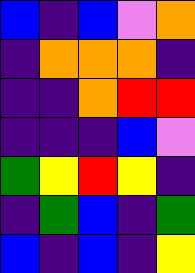[["blue", "indigo", "blue", "violet", "orange"], ["indigo", "orange", "orange", "orange", "indigo"], ["indigo", "indigo", "orange", "red", "red"], ["indigo", "indigo", "indigo", "blue", "violet"], ["green", "yellow", "red", "yellow", "indigo"], ["indigo", "green", "blue", "indigo", "green"], ["blue", "indigo", "blue", "indigo", "yellow"]]